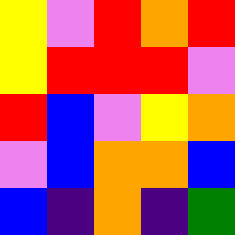[["yellow", "violet", "red", "orange", "red"], ["yellow", "red", "red", "red", "violet"], ["red", "blue", "violet", "yellow", "orange"], ["violet", "blue", "orange", "orange", "blue"], ["blue", "indigo", "orange", "indigo", "green"]]